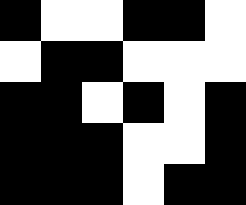[["black", "white", "white", "black", "black", "white"], ["white", "black", "black", "white", "white", "white"], ["black", "black", "white", "black", "white", "black"], ["black", "black", "black", "white", "white", "black"], ["black", "black", "black", "white", "black", "black"]]